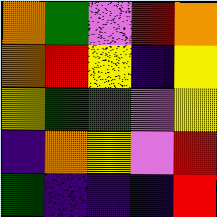[["orange", "green", "violet", "red", "orange"], ["orange", "red", "yellow", "indigo", "yellow"], ["yellow", "green", "green", "violet", "yellow"], ["indigo", "orange", "yellow", "violet", "red"], ["green", "indigo", "indigo", "indigo", "red"]]